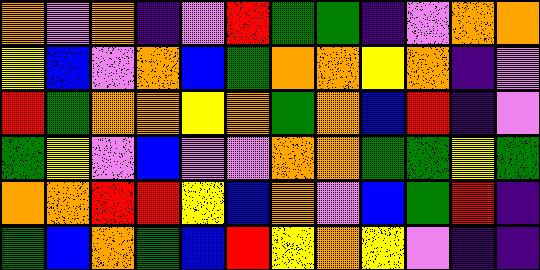[["orange", "violet", "orange", "indigo", "violet", "red", "green", "green", "indigo", "violet", "orange", "orange"], ["yellow", "blue", "violet", "orange", "blue", "green", "orange", "orange", "yellow", "orange", "indigo", "violet"], ["red", "green", "orange", "orange", "yellow", "orange", "green", "orange", "blue", "red", "indigo", "violet"], ["green", "yellow", "violet", "blue", "violet", "violet", "orange", "orange", "green", "green", "yellow", "green"], ["orange", "orange", "red", "red", "yellow", "blue", "orange", "violet", "blue", "green", "red", "indigo"], ["green", "blue", "orange", "green", "blue", "red", "yellow", "orange", "yellow", "violet", "indigo", "indigo"]]